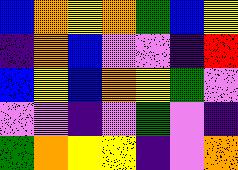[["blue", "orange", "yellow", "orange", "green", "blue", "yellow"], ["indigo", "orange", "blue", "violet", "violet", "indigo", "red"], ["blue", "yellow", "blue", "orange", "yellow", "green", "violet"], ["violet", "violet", "indigo", "violet", "green", "violet", "indigo"], ["green", "orange", "yellow", "yellow", "indigo", "violet", "orange"]]